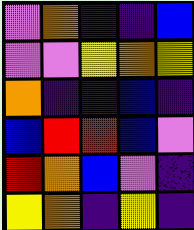[["violet", "orange", "indigo", "indigo", "blue"], ["violet", "violet", "yellow", "orange", "yellow"], ["orange", "indigo", "indigo", "blue", "indigo"], ["blue", "red", "red", "blue", "violet"], ["red", "orange", "blue", "violet", "indigo"], ["yellow", "orange", "indigo", "yellow", "indigo"]]